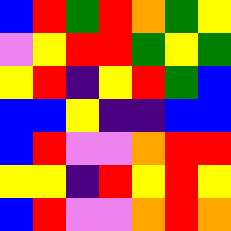[["blue", "red", "green", "red", "orange", "green", "yellow"], ["violet", "yellow", "red", "red", "green", "yellow", "green"], ["yellow", "red", "indigo", "yellow", "red", "green", "blue"], ["blue", "blue", "yellow", "indigo", "indigo", "blue", "blue"], ["blue", "red", "violet", "violet", "orange", "red", "red"], ["yellow", "yellow", "indigo", "red", "yellow", "red", "yellow"], ["blue", "red", "violet", "violet", "orange", "red", "orange"]]